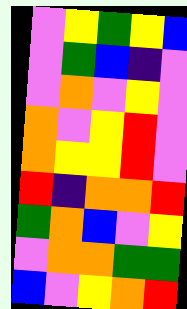[["violet", "yellow", "green", "yellow", "blue"], ["violet", "green", "blue", "indigo", "violet"], ["violet", "orange", "violet", "yellow", "violet"], ["orange", "violet", "yellow", "red", "violet"], ["orange", "yellow", "yellow", "red", "violet"], ["red", "indigo", "orange", "orange", "red"], ["green", "orange", "blue", "violet", "yellow"], ["violet", "orange", "orange", "green", "green"], ["blue", "violet", "yellow", "orange", "red"]]